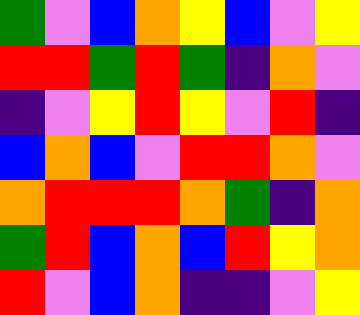[["green", "violet", "blue", "orange", "yellow", "blue", "violet", "yellow"], ["red", "red", "green", "red", "green", "indigo", "orange", "violet"], ["indigo", "violet", "yellow", "red", "yellow", "violet", "red", "indigo"], ["blue", "orange", "blue", "violet", "red", "red", "orange", "violet"], ["orange", "red", "red", "red", "orange", "green", "indigo", "orange"], ["green", "red", "blue", "orange", "blue", "red", "yellow", "orange"], ["red", "violet", "blue", "orange", "indigo", "indigo", "violet", "yellow"]]